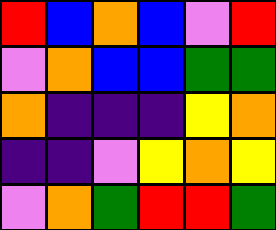[["red", "blue", "orange", "blue", "violet", "red"], ["violet", "orange", "blue", "blue", "green", "green"], ["orange", "indigo", "indigo", "indigo", "yellow", "orange"], ["indigo", "indigo", "violet", "yellow", "orange", "yellow"], ["violet", "orange", "green", "red", "red", "green"]]